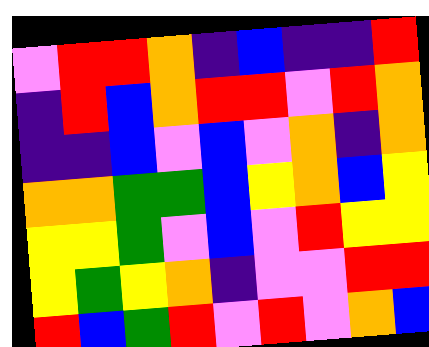[["violet", "red", "red", "orange", "indigo", "blue", "indigo", "indigo", "red"], ["indigo", "red", "blue", "orange", "red", "red", "violet", "red", "orange"], ["indigo", "indigo", "blue", "violet", "blue", "violet", "orange", "indigo", "orange"], ["orange", "orange", "green", "green", "blue", "yellow", "orange", "blue", "yellow"], ["yellow", "yellow", "green", "violet", "blue", "violet", "red", "yellow", "yellow"], ["yellow", "green", "yellow", "orange", "indigo", "violet", "violet", "red", "red"], ["red", "blue", "green", "red", "violet", "red", "violet", "orange", "blue"]]